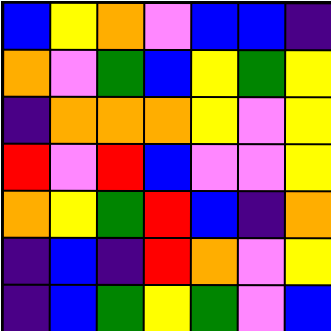[["blue", "yellow", "orange", "violet", "blue", "blue", "indigo"], ["orange", "violet", "green", "blue", "yellow", "green", "yellow"], ["indigo", "orange", "orange", "orange", "yellow", "violet", "yellow"], ["red", "violet", "red", "blue", "violet", "violet", "yellow"], ["orange", "yellow", "green", "red", "blue", "indigo", "orange"], ["indigo", "blue", "indigo", "red", "orange", "violet", "yellow"], ["indigo", "blue", "green", "yellow", "green", "violet", "blue"]]